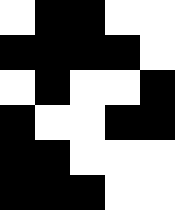[["white", "black", "black", "white", "white"], ["black", "black", "black", "black", "white"], ["white", "black", "white", "white", "black"], ["black", "white", "white", "black", "black"], ["black", "black", "white", "white", "white"], ["black", "black", "black", "white", "white"]]